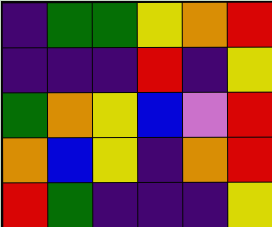[["indigo", "green", "green", "yellow", "orange", "red"], ["indigo", "indigo", "indigo", "red", "indigo", "yellow"], ["green", "orange", "yellow", "blue", "violet", "red"], ["orange", "blue", "yellow", "indigo", "orange", "red"], ["red", "green", "indigo", "indigo", "indigo", "yellow"]]